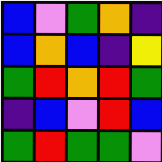[["blue", "violet", "green", "orange", "indigo"], ["blue", "orange", "blue", "indigo", "yellow"], ["green", "red", "orange", "red", "green"], ["indigo", "blue", "violet", "red", "blue"], ["green", "red", "green", "green", "violet"]]